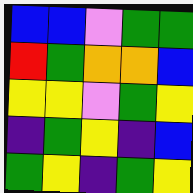[["blue", "blue", "violet", "green", "green"], ["red", "green", "orange", "orange", "blue"], ["yellow", "yellow", "violet", "green", "yellow"], ["indigo", "green", "yellow", "indigo", "blue"], ["green", "yellow", "indigo", "green", "yellow"]]